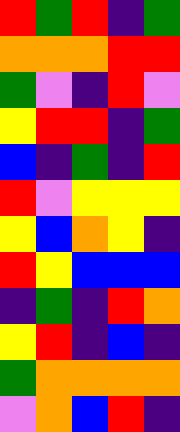[["red", "green", "red", "indigo", "green"], ["orange", "orange", "orange", "red", "red"], ["green", "violet", "indigo", "red", "violet"], ["yellow", "red", "red", "indigo", "green"], ["blue", "indigo", "green", "indigo", "red"], ["red", "violet", "yellow", "yellow", "yellow"], ["yellow", "blue", "orange", "yellow", "indigo"], ["red", "yellow", "blue", "blue", "blue"], ["indigo", "green", "indigo", "red", "orange"], ["yellow", "red", "indigo", "blue", "indigo"], ["green", "orange", "orange", "orange", "orange"], ["violet", "orange", "blue", "red", "indigo"]]